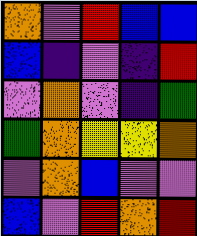[["orange", "violet", "red", "blue", "blue"], ["blue", "indigo", "violet", "indigo", "red"], ["violet", "orange", "violet", "indigo", "green"], ["green", "orange", "yellow", "yellow", "orange"], ["violet", "orange", "blue", "violet", "violet"], ["blue", "violet", "red", "orange", "red"]]